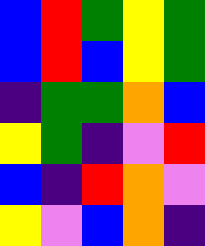[["blue", "red", "green", "yellow", "green"], ["blue", "red", "blue", "yellow", "green"], ["indigo", "green", "green", "orange", "blue"], ["yellow", "green", "indigo", "violet", "red"], ["blue", "indigo", "red", "orange", "violet"], ["yellow", "violet", "blue", "orange", "indigo"]]